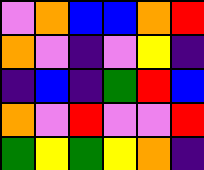[["violet", "orange", "blue", "blue", "orange", "red"], ["orange", "violet", "indigo", "violet", "yellow", "indigo"], ["indigo", "blue", "indigo", "green", "red", "blue"], ["orange", "violet", "red", "violet", "violet", "red"], ["green", "yellow", "green", "yellow", "orange", "indigo"]]